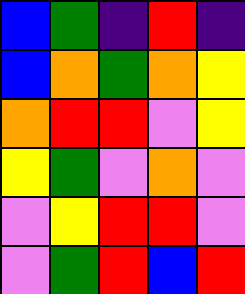[["blue", "green", "indigo", "red", "indigo"], ["blue", "orange", "green", "orange", "yellow"], ["orange", "red", "red", "violet", "yellow"], ["yellow", "green", "violet", "orange", "violet"], ["violet", "yellow", "red", "red", "violet"], ["violet", "green", "red", "blue", "red"]]